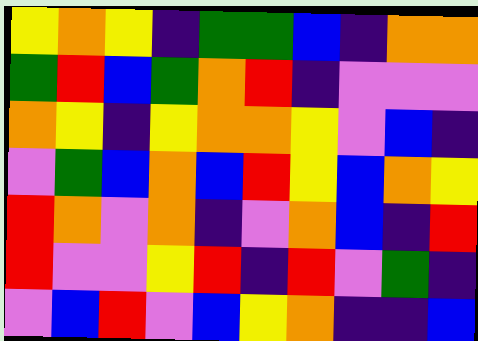[["yellow", "orange", "yellow", "indigo", "green", "green", "blue", "indigo", "orange", "orange"], ["green", "red", "blue", "green", "orange", "red", "indigo", "violet", "violet", "violet"], ["orange", "yellow", "indigo", "yellow", "orange", "orange", "yellow", "violet", "blue", "indigo"], ["violet", "green", "blue", "orange", "blue", "red", "yellow", "blue", "orange", "yellow"], ["red", "orange", "violet", "orange", "indigo", "violet", "orange", "blue", "indigo", "red"], ["red", "violet", "violet", "yellow", "red", "indigo", "red", "violet", "green", "indigo"], ["violet", "blue", "red", "violet", "blue", "yellow", "orange", "indigo", "indigo", "blue"]]